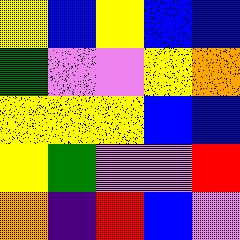[["yellow", "blue", "yellow", "blue", "blue"], ["green", "violet", "violet", "yellow", "orange"], ["yellow", "yellow", "yellow", "blue", "blue"], ["yellow", "green", "violet", "violet", "red"], ["orange", "indigo", "red", "blue", "violet"]]